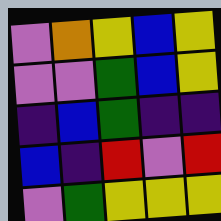[["violet", "orange", "yellow", "blue", "yellow"], ["violet", "violet", "green", "blue", "yellow"], ["indigo", "blue", "green", "indigo", "indigo"], ["blue", "indigo", "red", "violet", "red"], ["violet", "green", "yellow", "yellow", "yellow"]]